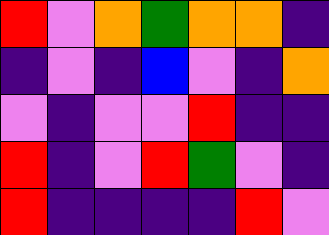[["red", "violet", "orange", "green", "orange", "orange", "indigo"], ["indigo", "violet", "indigo", "blue", "violet", "indigo", "orange"], ["violet", "indigo", "violet", "violet", "red", "indigo", "indigo"], ["red", "indigo", "violet", "red", "green", "violet", "indigo"], ["red", "indigo", "indigo", "indigo", "indigo", "red", "violet"]]